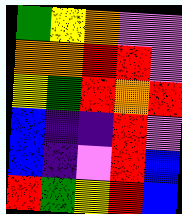[["green", "yellow", "orange", "violet", "violet"], ["orange", "orange", "red", "red", "violet"], ["yellow", "green", "red", "orange", "red"], ["blue", "indigo", "indigo", "red", "violet"], ["blue", "indigo", "violet", "red", "blue"], ["red", "green", "yellow", "red", "blue"]]